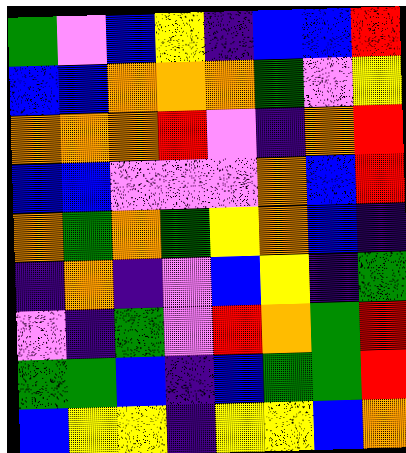[["green", "violet", "blue", "yellow", "indigo", "blue", "blue", "red"], ["blue", "blue", "orange", "orange", "orange", "green", "violet", "yellow"], ["orange", "orange", "orange", "red", "violet", "indigo", "orange", "red"], ["blue", "blue", "violet", "violet", "violet", "orange", "blue", "red"], ["orange", "green", "orange", "green", "yellow", "orange", "blue", "indigo"], ["indigo", "orange", "indigo", "violet", "blue", "yellow", "indigo", "green"], ["violet", "indigo", "green", "violet", "red", "orange", "green", "red"], ["green", "green", "blue", "indigo", "blue", "green", "green", "red"], ["blue", "yellow", "yellow", "indigo", "yellow", "yellow", "blue", "orange"]]